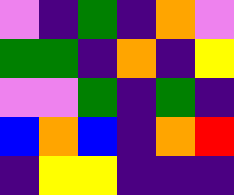[["violet", "indigo", "green", "indigo", "orange", "violet"], ["green", "green", "indigo", "orange", "indigo", "yellow"], ["violet", "violet", "green", "indigo", "green", "indigo"], ["blue", "orange", "blue", "indigo", "orange", "red"], ["indigo", "yellow", "yellow", "indigo", "indigo", "indigo"]]